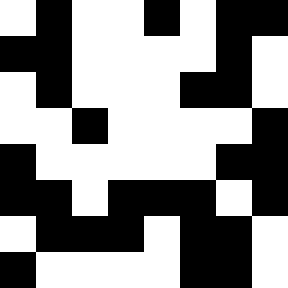[["white", "black", "white", "white", "black", "white", "black", "black"], ["black", "black", "white", "white", "white", "white", "black", "white"], ["white", "black", "white", "white", "white", "black", "black", "white"], ["white", "white", "black", "white", "white", "white", "white", "black"], ["black", "white", "white", "white", "white", "white", "black", "black"], ["black", "black", "white", "black", "black", "black", "white", "black"], ["white", "black", "black", "black", "white", "black", "black", "white"], ["black", "white", "white", "white", "white", "black", "black", "white"]]